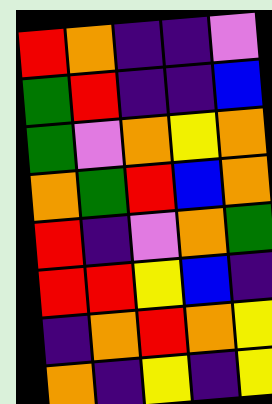[["red", "orange", "indigo", "indigo", "violet"], ["green", "red", "indigo", "indigo", "blue"], ["green", "violet", "orange", "yellow", "orange"], ["orange", "green", "red", "blue", "orange"], ["red", "indigo", "violet", "orange", "green"], ["red", "red", "yellow", "blue", "indigo"], ["indigo", "orange", "red", "orange", "yellow"], ["orange", "indigo", "yellow", "indigo", "yellow"]]